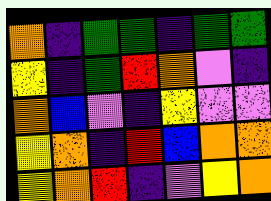[["orange", "indigo", "green", "green", "indigo", "green", "green"], ["yellow", "indigo", "green", "red", "orange", "violet", "indigo"], ["orange", "blue", "violet", "indigo", "yellow", "violet", "violet"], ["yellow", "orange", "indigo", "red", "blue", "orange", "orange"], ["yellow", "orange", "red", "indigo", "violet", "yellow", "orange"]]